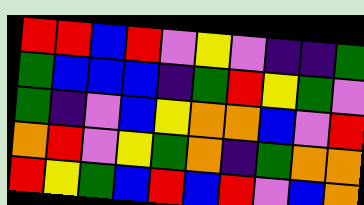[["red", "red", "blue", "red", "violet", "yellow", "violet", "indigo", "indigo", "green"], ["green", "blue", "blue", "blue", "indigo", "green", "red", "yellow", "green", "violet"], ["green", "indigo", "violet", "blue", "yellow", "orange", "orange", "blue", "violet", "red"], ["orange", "red", "violet", "yellow", "green", "orange", "indigo", "green", "orange", "orange"], ["red", "yellow", "green", "blue", "red", "blue", "red", "violet", "blue", "orange"]]